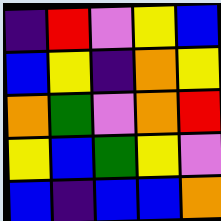[["indigo", "red", "violet", "yellow", "blue"], ["blue", "yellow", "indigo", "orange", "yellow"], ["orange", "green", "violet", "orange", "red"], ["yellow", "blue", "green", "yellow", "violet"], ["blue", "indigo", "blue", "blue", "orange"]]